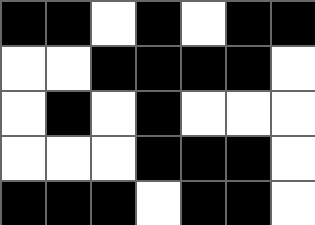[["black", "black", "white", "black", "white", "black", "black"], ["white", "white", "black", "black", "black", "black", "white"], ["white", "black", "white", "black", "white", "white", "white"], ["white", "white", "white", "black", "black", "black", "white"], ["black", "black", "black", "white", "black", "black", "white"]]